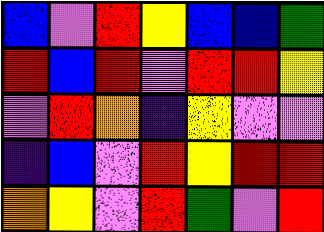[["blue", "violet", "red", "yellow", "blue", "blue", "green"], ["red", "blue", "red", "violet", "red", "red", "yellow"], ["violet", "red", "orange", "indigo", "yellow", "violet", "violet"], ["indigo", "blue", "violet", "red", "yellow", "red", "red"], ["orange", "yellow", "violet", "red", "green", "violet", "red"]]